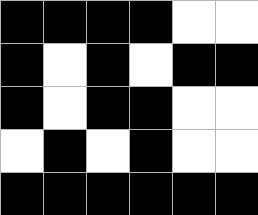[["black", "black", "black", "black", "white", "white"], ["black", "white", "black", "white", "black", "black"], ["black", "white", "black", "black", "white", "white"], ["white", "black", "white", "black", "white", "white"], ["black", "black", "black", "black", "black", "black"]]